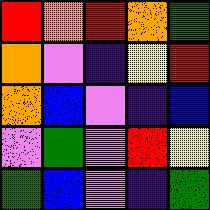[["red", "orange", "red", "orange", "green"], ["orange", "violet", "indigo", "yellow", "red"], ["orange", "blue", "violet", "indigo", "blue"], ["violet", "green", "violet", "red", "yellow"], ["green", "blue", "violet", "indigo", "green"]]